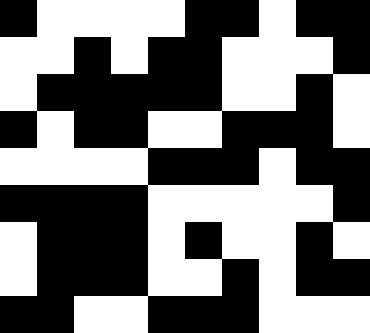[["black", "white", "white", "white", "white", "black", "black", "white", "black", "black"], ["white", "white", "black", "white", "black", "black", "white", "white", "white", "black"], ["white", "black", "black", "black", "black", "black", "white", "white", "black", "white"], ["black", "white", "black", "black", "white", "white", "black", "black", "black", "white"], ["white", "white", "white", "white", "black", "black", "black", "white", "black", "black"], ["black", "black", "black", "black", "white", "white", "white", "white", "white", "black"], ["white", "black", "black", "black", "white", "black", "white", "white", "black", "white"], ["white", "black", "black", "black", "white", "white", "black", "white", "black", "black"], ["black", "black", "white", "white", "black", "black", "black", "white", "white", "white"]]